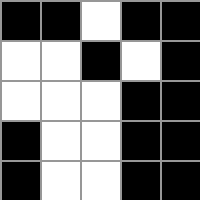[["black", "black", "white", "black", "black"], ["white", "white", "black", "white", "black"], ["white", "white", "white", "black", "black"], ["black", "white", "white", "black", "black"], ["black", "white", "white", "black", "black"]]